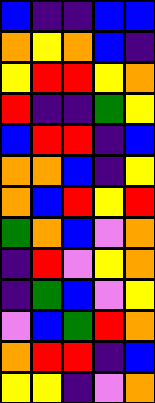[["blue", "indigo", "indigo", "blue", "blue"], ["orange", "yellow", "orange", "blue", "indigo"], ["yellow", "red", "red", "yellow", "orange"], ["red", "indigo", "indigo", "green", "yellow"], ["blue", "red", "red", "indigo", "blue"], ["orange", "orange", "blue", "indigo", "yellow"], ["orange", "blue", "red", "yellow", "red"], ["green", "orange", "blue", "violet", "orange"], ["indigo", "red", "violet", "yellow", "orange"], ["indigo", "green", "blue", "violet", "yellow"], ["violet", "blue", "green", "red", "orange"], ["orange", "red", "red", "indigo", "blue"], ["yellow", "yellow", "indigo", "violet", "orange"]]